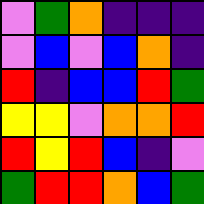[["violet", "green", "orange", "indigo", "indigo", "indigo"], ["violet", "blue", "violet", "blue", "orange", "indigo"], ["red", "indigo", "blue", "blue", "red", "green"], ["yellow", "yellow", "violet", "orange", "orange", "red"], ["red", "yellow", "red", "blue", "indigo", "violet"], ["green", "red", "red", "orange", "blue", "green"]]